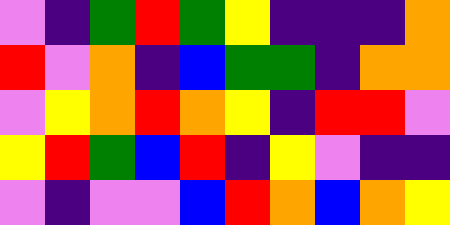[["violet", "indigo", "green", "red", "green", "yellow", "indigo", "indigo", "indigo", "orange"], ["red", "violet", "orange", "indigo", "blue", "green", "green", "indigo", "orange", "orange"], ["violet", "yellow", "orange", "red", "orange", "yellow", "indigo", "red", "red", "violet"], ["yellow", "red", "green", "blue", "red", "indigo", "yellow", "violet", "indigo", "indigo"], ["violet", "indigo", "violet", "violet", "blue", "red", "orange", "blue", "orange", "yellow"]]